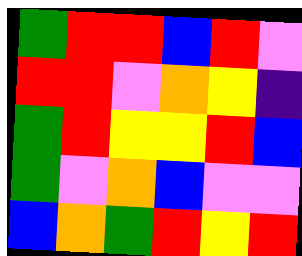[["green", "red", "red", "blue", "red", "violet"], ["red", "red", "violet", "orange", "yellow", "indigo"], ["green", "red", "yellow", "yellow", "red", "blue"], ["green", "violet", "orange", "blue", "violet", "violet"], ["blue", "orange", "green", "red", "yellow", "red"]]